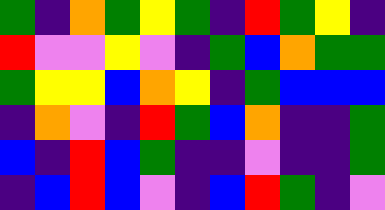[["green", "indigo", "orange", "green", "yellow", "green", "indigo", "red", "green", "yellow", "indigo"], ["red", "violet", "violet", "yellow", "violet", "indigo", "green", "blue", "orange", "green", "green"], ["green", "yellow", "yellow", "blue", "orange", "yellow", "indigo", "green", "blue", "blue", "blue"], ["indigo", "orange", "violet", "indigo", "red", "green", "blue", "orange", "indigo", "indigo", "green"], ["blue", "indigo", "red", "blue", "green", "indigo", "indigo", "violet", "indigo", "indigo", "green"], ["indigo", "blue", "red", "blue", "violet", "indigo", "blue", "red", "green", "indigo", "violet"]]